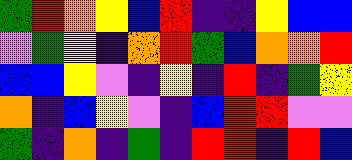[["green", "red", "orange", "yellow", "blue", "red", "indigo", "indigo", "yellow", "blue", "blue"], ["violet", "green", "yellow", "indigo", "orange", "red", "green", "blue", "orange", "orange", "red"], ["blue", "blue", "yellow", "violet", "indigo", "yellow", "indigo", "red", "indigo", "green", "yellow"], ["orange", "indigo", "blue", "yellow", "violet", "indigo", "blue", "red", "red", "violet", "violet"], ["green", "indigo", "orange", "indigo", "green", "indigo", "red", "red", "indigo", "red", "blue"]]